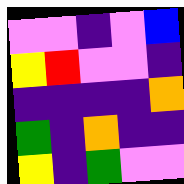[["violet", "violet", "indigo", "violet", "blue"], ["yellow", "red", "violet", "violet", "indigo"], ["indigo", "indigo", "indigo", "indigo", "orange"], ["green", "indigo", "orange", "indigo", "indigo"], ["yellow", "indigo", "green", "violet", "violet"]]